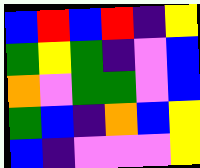[["blue", "red", "blue", "red", "indigo", "yellow"], ["green", "yellow", "green", "indigo", "violet", "blue"], ["orange", "violet", "green", "green", "violet", "blue"], ["green", "blue", "indigo", "orange", "blue", "yellow"], ["blue", "indigo", "violet", "violet", "violet", "yellow"]]